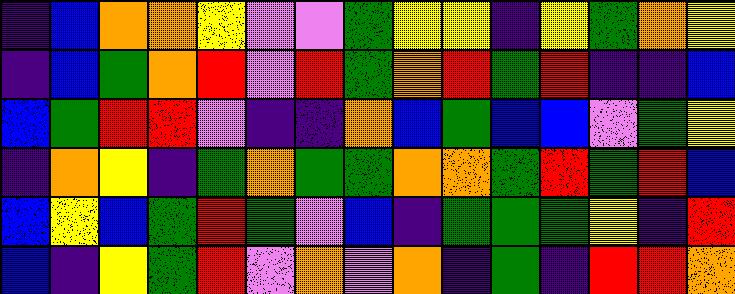[["indigo", "blue", "orange", "orange", "yellow", "violet", "violet", "green", "yellow", "yellow", "indigo", "yellow", "green", "orange", "yellow"], ["indigo", "blue", "green", "orange", "red", "violet", "red", "green", "orange", "red", "green", "red", "indigo", "indigo", "blue"], ["blue", "green", "red", "red", "violet", "indigo", "indigo", "orange", "blue", "green", "blue", "blue", "violet", "green", "yellow"], ["indigo", "orange", "yellow", "indigo", "green", "orange", "green", "green", "orange", "orange", "green", "red", "green", "red", "blue"], ["blue", "yellow", "blue", "green", "red", "green", "violet", "blue", "indigo", "green", "green", "green", "yellow", "indigo", "red"], ["blue", "indigo", "yellow", "green", "red", "violet", "orange", "violet", "orange", "indigo", "green", "indigo", "red", "red", "orange"]]